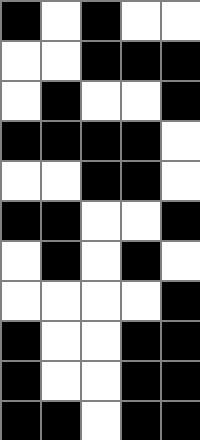[["black", "white", "black", "white", "white"], ["white", "white", "black", "black", "black"], ["white", "black", "white", "white", "black"], ["black", "black", "black", "black", "white"], ["white", "white", "black", "black", "white"], ["black", "black", "white", "white", "black"], ["white", "black", "white", "black", "white"], ["white", "white", "white", "white", "black"], ["black", "white", "white", "black", "black"], ["black", "white", "white", "black", "black"], ["black", "black", "white", "black", "black"]]